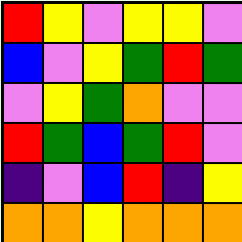[["red", "yellow", "violet", "yellow", "yellow", "violet"], ["blue", "violet", "yellow", "green", "red", "green"], ["violet", "yellow", "green", "orange", "violet", "violet"], ["red", "green", "blue", "green", "red", "violet"], ["indigo", "violet", "blue", "red", "indigo", "yellow"], ["orange", "orange", "yellow", "orange", "orange", "orange"]]